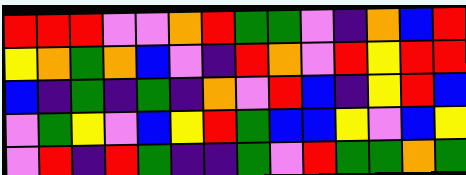[["red", "red", "red", "violet", "violet", "orange", "red", "green", "green", "violet", "indigo", "orange", "blue", "red"], ["yellow", "orange", "green", "orange", "blue", "violet", "indigo", "red", "orange", "violet", "red", "yellow", "red", "red"], ["blue", "indigo", "green", "indigo", "green", "indigo", "orange", "violet", "red", "blue", "indigo", "yellow", "red", "blue"], ["violet", "green", "yellow", "violet", "blue", "yellow", "red", "green", "blue", "blue", "yellow", "violet", "blue", "yellow"], ["violet", "red", "indigo", "red", "green", "indigo", "indigo", "green", "violet", "red", "green", "green", "orange", "green"]]